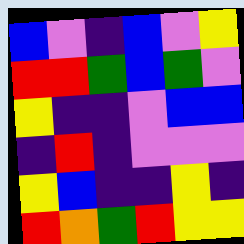[["blue", "violet", "indigo", "blue", "violet", "yellow"], ["red", "red", "green", "blue", "green", "violet"], ["yellow", "indigo", "indigo", "violet", "blue", "blue"], ["indigo", "red", "indigo", "violet", "violet", "violet"], ["yellow", "blue", "indigo", "indigo", "yellow", "indigo"], ["red", "orange", "green", "red", "yellow", "yellow"]]